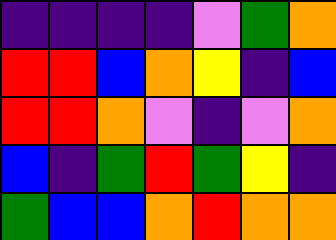[["indigo", "indigo", "indigo", "indigo", "violet", "green", "orange"], ["red", "red", "blue", "orange", "yellow", "indigo", "blue"], ["red", "red", "orange", "violet", "indigo", "violet", "orange"], ["blue", "indigo", "green", "red", "green", "yellow", "indigo"], ["green", "blue", "blue", "orange", "red", "orange", "orange"]]